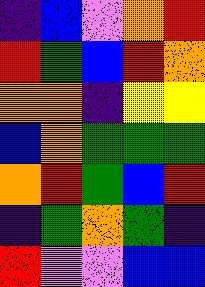[["indigo", "blue", "violet", "orange", "red"], ["red", "green", "blue", "red", "orange"], ["orange", "orange", "indigo", "yellow", "yellow"], ["blue", "orange", "green", "green", "green"], ["orange", "red", "green", "blue", "red"], ["indigo", "green", "orange", "green", "indigo"], ["red", "violet", "violet", "blue", "blue"]]